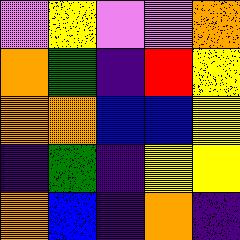[["violet", "yellow", "violet", "violet", "orange"], ["orange", "green", "indigo", "red", "yellow"], ["orange", "orange", "blue", "blue", "yellow"], ["indigo", "green", "indigo", "yellow", "yellow"], ["orange", "blue", "indigo", "orange", "indigo"]]